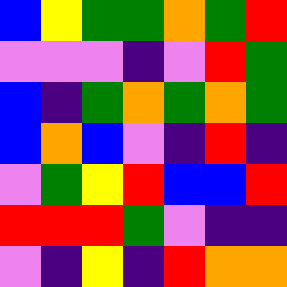[["blue", "yellow", "green", "green", "orange", "green", "red"], ["violet", "violet", "violet", "indigo", "violet", "red", "green"], ["blue", "indigo", "green", "orange", "green", "orange", "green"], ["blue", "orange", "blue", "violet", "indigo", "red", "indigo"], ["violet", "green", "yellow", "red", "blue", "blue", "red"], ["red", "red", "red", "green", "violet", "indigo", "indigo"], ["violet", "indigo", "yellow", "indigo", "red", "orange", "orange"]]